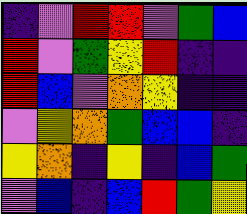[["indigo", "violet", "red", "red", "violet", "green", "blue"], ["red", "violet", "green", "yellow", "red", "indigo", "indigo"], ["red", "blue", "violet", "orange", "yellow", "indigo", "indigo"], ["violet", "yellow", "orange", "green", "blue", "blue", "indigo"], ["yellow", "orange", "indigo", "yellow", "indigo", "blue", "green"], ["violet", "blue", "indigo", "blue", "red", "green", "yellow"]]